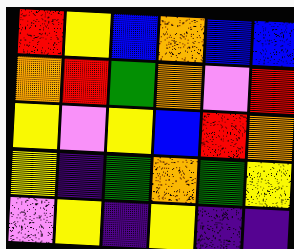[["red", "yellow", "blue", "orange", "blue", "blue"], ["orange", "red", "green", "orange", "violet", "red"], ["yellow", "violet", "yellow", "blue", "red", "orange"], ["yellow", "indigo", "green", "orange", "green", "yellow"], ["violet", "yellow", "indigo", "yellow", "indigo", "indigo"]]